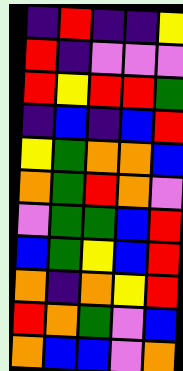[["indigo", "red", "indigo", "indigo", "yellow"], ["red", "indigo", "violet", "violet", "violet"], ["red", "yellow", "red", "red", "green"], ["indigo", "blue", "indigo", "blue", "red"], ["yellow", "green", "orange", "orange", "blue"], ["orange", "green", "red", "orange", "violet"], ["violet", "green", "green", "blue", "red"], ["blue", "green", "yellow", "blue", "red"], ["orange", "indigo", "orange", "yellow", "red"], ["red", "orange", "green", "violet", "blue"], ["orange", "blue", "blue", "violet", "orange"]]